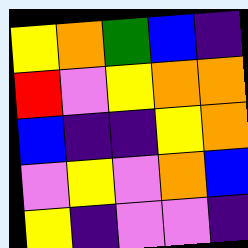[["yellow", "orange", "green", "blue", "indigo"], ["red", "violet", "yellow", "orange", "orange"], ["blue", "indigo", "indigo", "yellow", "orange"], ["violet", "yellow", "violet", "orange", "blue"], ["yellow", "indigo", "violet", "violet", "indigo"]]